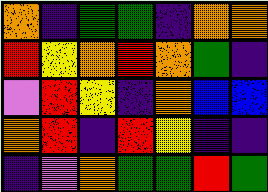[["orange", "indigo", "green", "green", "indigo", "orange", "orange"], ["red", "yellow", "orange", "red", "orange", "green", "indigo"], ["violet", "red", "yellow", "indigo", "orange", "blue", "blue"], ["orange", "red", "indigo", "red", "yellow", "indigo", "indigo"], ["indigo", "violet", "orange", "green", "green", "red", "green"]]